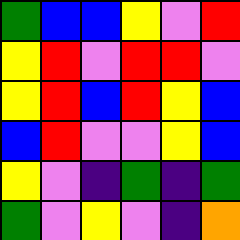[["green", "blue", "blue", "yellow", "violet", "red"], ["yellow", "red", "violet", "red", "red", "violet"], ["yellow", "red", "blue", "red", "yellow", "blue"], ["blue", "red", "violet", "violet", "yellow", "blue"], ["yellow", "violet", "indigo", "green", "indigo", "green"], ["green", "violet", "yellow", "violet", "indigo", "orange"]]